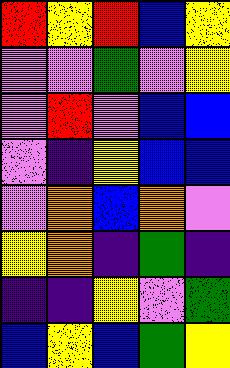[["red", "yellow", "red", "blue", "yellow"], ["violet", "violet", "green", "violet", "yellow"], ["violet", "red", "violet", "blue", "blue"], ["violet", "indigo", "yellow", "blue", "blue"], ["violet", "orange", "blue", "orange", "violet"], ["yellow", "orange", "indigo", "green", "indigo"], ["indigo", "indigo", "yellow", "violet", "green"], ["blue", "yellow", "blue", "green", "yellow"]]